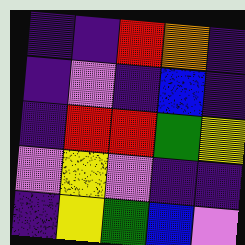[["indigo", "indigo", "red", "orange", "indigo"], ["indigo", "violet", "indigo", "blue", "indigo"], ["indigo", "red", "red", "green", "yellow"], ["violet", "yellow", "violet", "indigo", "indigo"], ["indigo", "yellow", "green", "blue", "violet"]]